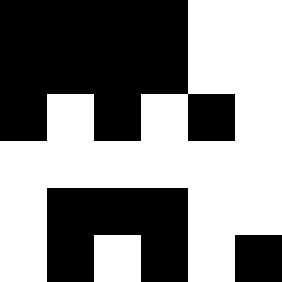[["black", "black", "black", "black", "white", "white"], ["black", "black", "black", "black", "white", "white"], ["black", "white", "black", "white", "black", "white"], ["white", "white", "white", "white", "white", "white"], ["white", "black", "black", "black", "white", "white"], ["white", "black", "white", "black", "white", "black"]]